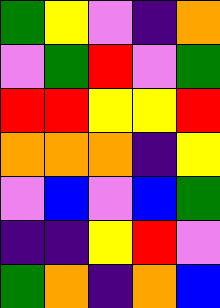[["green", "yellow", "violet", "indigo", "orange"], ["violet", "green", "red", "violet", "green"], ["red", "red", "yellow", "yellow", "red"], ["orange", "orange", "orange", "indigo", "yellow"], ["violet", "blue", "violet", "blue", "green"], ["indigo", "indigo", "yellow", "red", "violet"], ["green", "orange", "indigo", "orange", "blue"]]